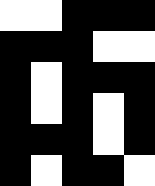[["white", "white", "black", "black", "black"], ["black", "black", "black", "white", "white"], ["black", "white", "black", "black", "black"], ["black", "white", "black", "white", "black"], ["black", "black", "black", "white", "black"], ["black", "white", "black", "black", "white"]]